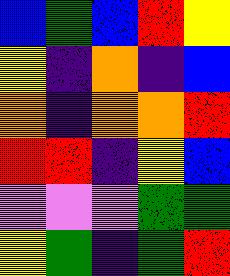[["blue", "green", "blue", "red", "yellow"], ["yellow", "indigo", "orange", "indigo", "blue"], ["orange", "indigo", "orange", "orange", "red"], ["red", "red", "indigo", "yellow", "blue"], ["violet", "violet", "violet", "green", "green"], ["yellow", "green", "indigo", "green", "red"]]